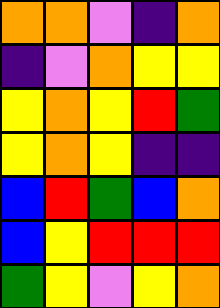[["orange", "orange", "violet", "indigo", "orange"], ["indigo", "violet", "orange", "yellow", "yellow"], ["yellow", "orange", "yellow", "red", "green"], ["yellow", "orange", "yellow", "indigo", "indigo"], ["blue", "red", "green", "blue", "orange"], ["blue", "yellow", "red", "red", "red"], ["green", "yellow", "violet", "yellow", "orange"]]